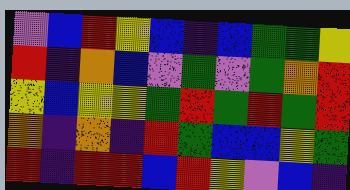[["violet", "blue", "red", "yellow", "blue", "indigo", "blue", "green", "green", "yellow"], ["red", "indigo", "orange", "blue", "violet", "green", "violet", "green", "orange", "red"], ["yellow", "blue", "yellow", "yellow", "green", "red", "green", "red", "green", "red"], ["orange", "indigo", "orange", "indigo", "red", "green", "blue", "blue", "yellow", "green"], ["red", "indigo", "red", "red", "blue", "red", "yellow", "violet", "blue", "indigo"]]